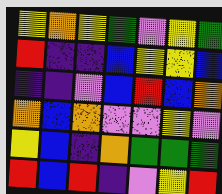[["yellow", "orange", "yellow", "green", "violet", "yellow", "green"], ["red", "indigo", "indigo", "blue", "yellow", "yellow", "blue"], ["indigo", "indigo", "violet", "blue", "red", "blue", "orange"], ["orange", "blue", "orange", "violet", "violet", "yellow", "violet"], ["yellow", "blue", "indigo", "orange", "green", "green", "green"], ["red", "blue", "red", "indigo", "violet", "yellow", "red"]]